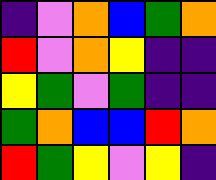[["indigo", "violet", "orange", "blue", "green", "orange"], ["red", "violet", "orange", "yellow", "indigo", "indigo"], ["yellow", "green", "violet", "green", "indigo", "indigo"], ["green", "orange", "blue", "blue", "red", "orange"], ["red", "green", "yellow", "violet", "yellow", "indigo"]]